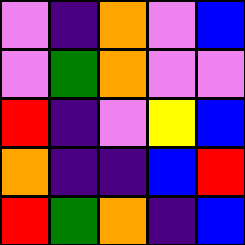[["violet", "indigo", "orange", "violet", "blue"], ["violet", "green", "orange", "violet", "violet"], ["red", "indigo", "violet", "yellow", "blue"], ["orange", "indigo", "indigo", "blue", "red"], ["red", "green", "orange", "indigo", "blue"]]